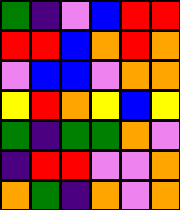[["green", "indigo", "violet", "blue", "red", "red"], ["red", "red", "blue", "orange", "red", "orange"], ["violet", "blue", "blue", "violet", "orange", "orange"], ["yellow", "red", "orange", "yellow", "blue", "yellow"], ["green", "indigo", "green", "green", "orange", "violet"], ["indigo", "red", "red", "violet", "violet", "orange"], ["orange", "green", "indigo", "orange", "violet", "orange"]]